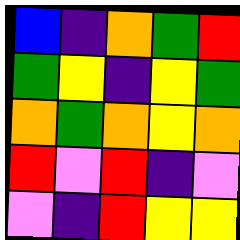[["blue", "indigo", "orange", "green", "red"], ["green", "yellow", "indigo", "yellow", "green"], ["orange", "green", "orange", "yellow", "orange"], ["red", "violet", "red", "indigo", "violet"], ["violet", "indigo", "red", "yellow", "yellow"]]